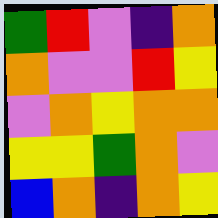[["green", "red", "violet", "indigo", "orange"], ["orange", "violet", "violet", "red", "yellow"], ["violet", "orange", "yellow", "orange", "orange"], ["yellow", "yellow", "green", "orange", "violet"], ["blue", "orange", "indigo", "orange", "yellow"]]